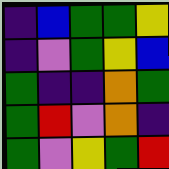[["indigo", "blue", "green", "green", "yellow"], ["indigo", "violet", "green", "yellow", "blue"], ["green", "indigo", "indigo", "orange", "green"], ["green", "red", "violet", "orange", "indigo"], ["green", "violet", "yellow", "green", "red"]]